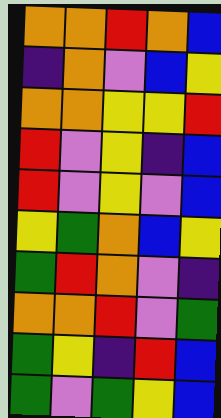[["orange", "orange", "red", "orange", "blue"], ["indigo", "orange", "violet", "blue", "yellow"], ["orange", "orange", "yellow", "yellow", "red"], ["red", "violet", "yellow", "indigo", "blue"], ["red", "violet", "yellow", "violet", "blue"], ["yellow", "green", "orange", "blue", "yellow"], ["green", "red", "orange", "violet", "indigo"], ["orange", "orange", "red", "violet", "green"], ["green", "yellow", "indigo", "red", "blue"], ["green", "violet", "green", "yellow", "blue"]]